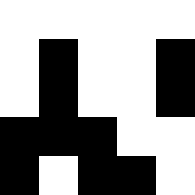[["white", "white", "white", "white", "white"], ["white", "black", "white", "white", "black"], ["white", "black", "white", "white", "black"], ["black", "black", "black", "white", "white"], ["black", "white", "black", "black", "white"]]